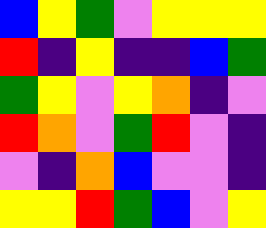[["blue", "yellow", "green", "violet", "yellow", "yellow", "yellow"], ["red", "indigo", "yellow", "indigo", "indigo", "blue", "green"], ["green", "yellow", "violet", "yellow", "orange", "indigo", "violet"], ["red", "orange", "violet", "green", "red", "violet", "indigo"], ["violet", "indigo", "orange", "blue", "violet", "violet", "indigo"], ["yellow", "yellow", "red", "green", "blue", "violet", "yellow"]]